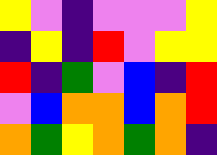[["yellow", "violet", "indigo", "violet", "violet", "violet", "yellow"], ["indigo", "yellow", "indigo", "red", "violet", "yellow", "yellow"], ["red", "indigo", "green", "violet", "blue", "indigo", "red"], ["violet", "blue", "orange", "orange", "blue", "orange", "red"], ["orange", "green", "yellow", "orange", "green", "orange", "indigo"]]